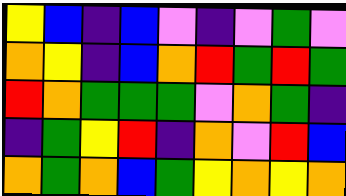[["yellow", "blue", "indigo", "blue", "violet", "indigo", "violet", "green", "violet"], ["orange", "yellow", "indigo", "blue", "orange", "red", "green", "red", "green"], ["red", "orange", "green", "green", "green", "violet", "orange", "green", "indigo"], ["indigo", "green", "yellow", "red", "indigo", "orange", "violet", "red", "blue"], ["orange", "green", "orange", "blue", "green", "yellow", "orange", "yellow", "orange"]]